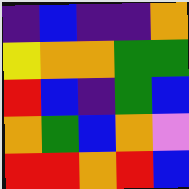[["indigo", "blue", "indigo", "indigo", "orange"], ["yellow", "orange", "orange", "green", "green"], ["red", "blue", "indigo", "green", "blue"], ["orange", "green", "blue", "orange", "violet"], ["red", "red", "orange", "red", "blue"]]